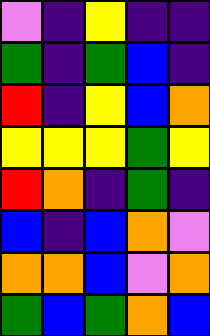[["violet", "indigo", "yellow", "indigo", "indigo"], ["green", "indigo", "green", "blue", "indigo"], ["red", "indigo", "yellow", "blue", "orange"], ["yellow", "yellow", "yellow", "green", "yellow"], ["red", "orange", "indigo", "green", "indigo"], ["blue", "indigo", "blue", "orange", "violet"], ["orange", "orange", "blue", "violet", "orange"], ["green", "blue", "green", "orange", "blue"]]